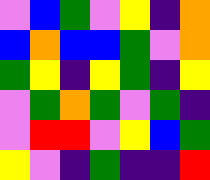[["violet", "blue", "green", "violet", "yellow", "indigo", "orange"], ["blue", "orange", "blue", "blue", "green", "violet", "orange"], ["green", "yellow", "indigo", "yellow", "green", "indigo", "yellow"], ["violet", "green", "orange", "green", "violet", "green", "indigo"], ["violet", "red", "red", "violet", "yellow", "blue", "green"], ["yellow", "violet", "indigo", "green", "indigo", "indigo", "red"]]